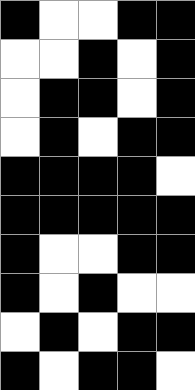[["black", "white", "white", "black", "black"], ["white", "white", "black", "white", "black"], ["white", "black", "black", "white", "black"], ["white", "black", "white", "black", "black"], ["black", "black", "black", "black", "white"], ["black", "black", "black", "black", "black"], ["black", "white", "white", "black", "black"], ["black", "white", "black", "white", "white"], ["white", "black", "white", "black", "black"], ["black", "white", "black", "black", "white"]]